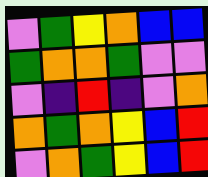[["violet", "green", "yellow", "orange", "blue", "blue"], ["green", "orange", "orange", "green", "violet", "violet"], ["violet", "indigo", "red", "indigo", "violet", "orange"], ["orange", "green", "orange", "yellow", "blue", "red"], ["violet", "orange", "green", "yellow", "blue", "red"]]